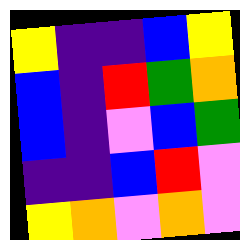[["yellow", "indigo", "indigo", "blue", "yellow"], ["blue", "indigo", "red", "green", "orange"], ["blue", "indigo", "violet", "blue", "green"], ["indigo", "indigo", "blue", "red", "violet"], ["yellow", "orange", "violet", "orange", "violet"]]